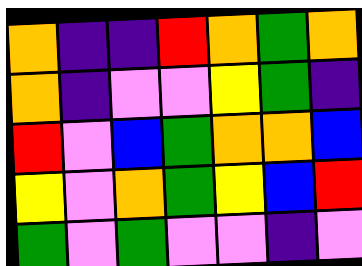[["orange", "indigo", "indigo", "red", "orange", "green", "orange"], ["orange", "indigo", "violet", "violet", "yellow", "green", "indigo"], ["red", "violet", "blue", "green", "orange", "orange", "blue"], ["yellow", "violet", "orange", "green", "yellow", "blue", "red"], ["green", "violet", "green", "violet", "violet", "indigo", "violet"]]